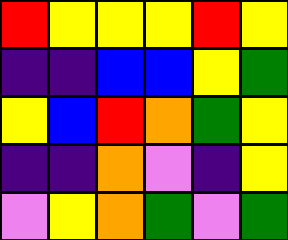[["red", "yellow", "yellow", "yellow", "red", "yellow"], ["indigo", "indigo", "blue", "blue", "yellow", "green"], ["yellow", "blue", "red", "orange", "green", "yellow"], ["indigo", "indigo", "orange", "violet", "indigo", "yellow"], ["violet", "yellow", "orange", "green", "violet", "green"]]